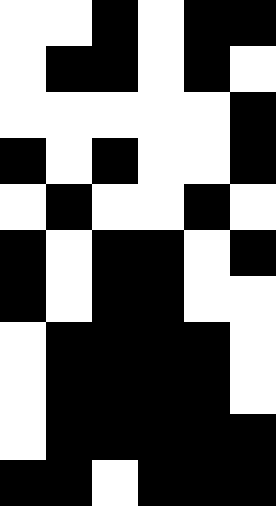[["white", "white", "black", "white", "black", "black"], ["white", "black", "black", "white", "black", "white"], ["white", "white", "white", "white", "white", "black"], ["black", "white", "black", "white", "white", "black"], ["white", "black", "white", "white", "black", "white"], ["black", "white", "black", "black", "white", "black"], ["black", "white", "black", "black", "white", "white"], ["white", "black", "black", "black", "black", "white"], ["white", "black", "black", "black", "black", "white"], ["white", "black", "black", "black", "black", "black"], ["black", "black", "white", "black", "black", "black"]]